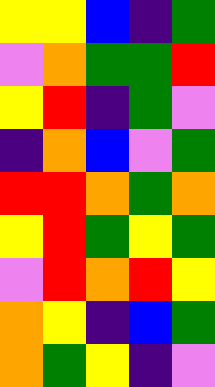[["yellow", "yellow", "blue", "indigo", "green"], ["violet", "orange", "green", "green", "red"], ["yellow", "red", "indigo", "green", "violet"], ["indigo", "orange", "blue", "violet", "green"], ["red", "red", "orange", "green", "orange"], ["yellow", "red", "green", "yellow", "green"], ["violet", "red", "orange", "red", "yellow"], ["orange", "yellow", "indigo", "blue", "green"], ["orange", "green", "yellow", "indigo", "violet"]]